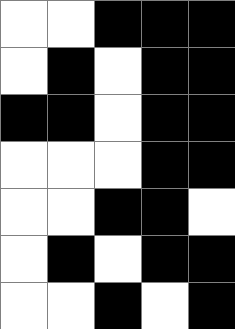[["white", "white", "black", "black", "black"], ["white", "black", "white", "black", "black"], ["black", "black", "white", "black", "black"], ["white", "white", "white", "black", "black"], ["white", "white", "black", "black", "white"], ["white", "black", "white", "black", "black"], ["white", "white", "black", "white", "black"]]